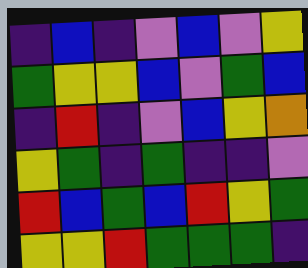[["indigo", "blue", "indigo", "violet", "blue", "violet", "yellow"], ["green", "yellow", "yellow", "blue", "violet", "green", "blue"], ["indigo", "red", "indigo", "violet", "blue", "yellow", "orange"], ["yellow", "green", "indigo", "green", "indigo", "indigo", "violet"], ["red", "blue", "green", "blue", "red", "yellow", "green"], ["yellow", "yellow", "red", "green", "green", "green", "indigo"]]